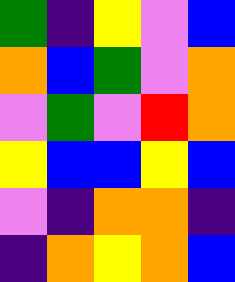[["green", "indigo", "yellow", "violet", "blue"], ["orange", "blue", "green", "violet", "orange"], ["violet", "green", "violet", "red", "orange"], ["yellow", "blue", "blue", "yellow", "blue"], ["violet", "indigo", "orange", "orange", "indigo"], ["indigo", "orange", "yellow", "orange", "blue"]]